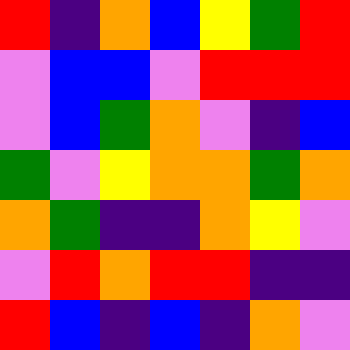[["red", "indigo", "orange", "blue", "yellow", "green", "red"], ["violet", "blue", "blue", "violet", "red", "red", "red"], ["violet", "blue", "green", "orange", "violet", "indigo", "blue"], ["green", "violet", "yellow", "orange", "orange", "green", "orange"], ["orange", "green", "indigo", "indigo", "orange", "yellow", "violet"], ["violet", "red", "orange", "red", "red", "indigo", "indigo"], ["red", "blue", "indigo", "blue", "indigo", "orange", "violet"]]